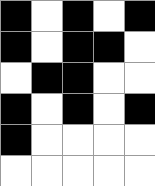[["black", "white", "black", "white", "black"], ["black", "white", "black", "black", "white"], ["white", "black", "black", "white", "white"], ["black", "white", "black", "white", "black"], ["black", "white", "white", "white", "white"], ["white", "white", "white", "white", "white"]]